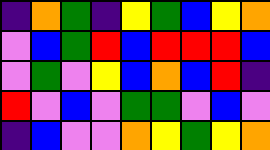[["indigo", "orange", "green", "indigo", "yellow", "green", "blue", "yellow", "orange"], ["violet", "blue", "green", "red", "blue", "red", "red", "red", "blue"], ["violet", "green", "violet", "yellow", "blue", "orange", "blue", "red", "indigo"], ["red", "violet", "blue", "violet", "green", "green", "violet", "blue", "violet"], ["indigo", "blue", "violet", "violet", "orange", "yellow", "green", "yellow", "orange"]]